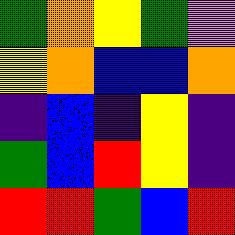[["green", "orange", "yellow", "green", "violet"], ["yellow", "orange", "blue", "blue", "orange"], ["indigo", "blue", "indigo", "yellow", "indigo"], ["green", "blue", "red", "yellow", "indigo"], ["red", "red", "green", "blue", "red"]]